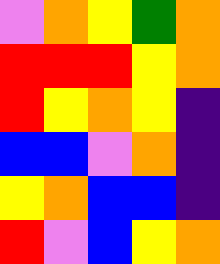[["violet", "orange", "yellow", "green", "orange"], ["red", "red", "red", "yellow", "orange"], ["red", "yellow", "orange", "yellow", "indigo"], ["blue", "blue", "violet", "orange", "indigo"], ["yellow", "orange", "blue", "blue", "indigo"], ["red", "violet", "blue", "yellow", "orange"]]